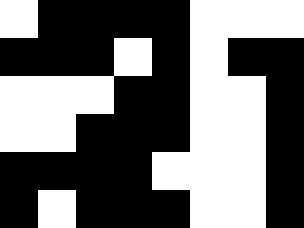[["white", "black", "black", "black", "black", "white", "white", "white"], ["black", "black", "black", "white", "black", "white", "black", "black"], ["white", "white", "white", "black", "black", "white", "white", "black"], ["white", "white", "black", "black", "black", "white", "white", "black"], ["black", "black", "black", "black", "white", "white", "white", "black"], ["black", "white", "black", "black", "black", "white", "white", "black"]]